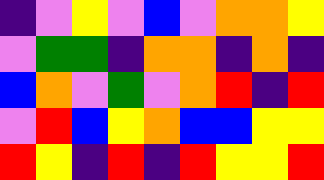[["indigo", "violet", "yellow", "violet", "blue", "violet", "orange", "orange", "yellow"], ["violet", "green", "green", "indigo", "orange", "orange", "indigo", "orange", "indigo"], ["blue", "orange", "violet", "green", "violet", "orange", "red", "indigo", "red"], ["violet", "red", "blue", "yellow", "orange", "blue", "blue", "yellow", "yellow"], ["red", "yellow", "indigo", "red", "indigo", "red", "yellow", "yellow", "red"]]